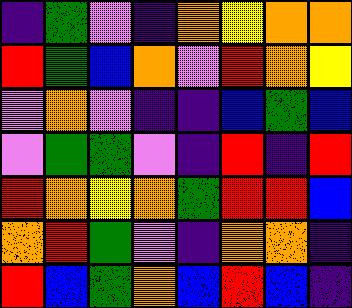[["indigo", "green", "violet", "indigo", "orange", "yellow", "orange", "orange"], ["red", "green", "blue", "orange", "violet", "red", "orange", "yellow"], ["violet", "orange", "violet", "indigo", "indigo", "blue", "green", "blue"], ["violet", "green", "green", "violet", "indigo", "red", "indigo", "red"], ["red", "orange", "yellow", "orange", "green", "red", "red", "blue"], ["orange", "red", "green", "violet", "indigo", "orange", "orange", "indigo"], ["red", "blue", "green", "orange", "blue", "red", "blue", "indigo"]]